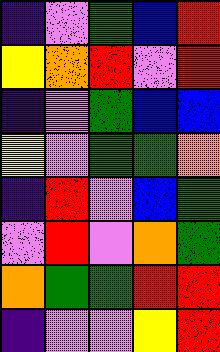[["indigo", "violet", "green", "blue", "red"], ["yellow", "orange", "red", "violet", "red"], ["indigo", "violet", "green", "blue", "blue"], ["yellow", "violet", "green", "green", "orange"], ["indigo", "red", "violet", "blue", "green"], ["violet", "red", "violet", "orange", "green"], ["orange", "green", "green", "red", "red"], ["indigo", "violet", "violet", "yellow", "red"]]